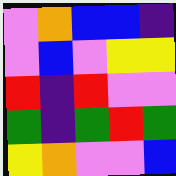[["violet", "orange", "blue", "blue", "indigo"], ["violet", "blue", "violet", "yellow", "yellow"], ["red", "indigo", "red", "violet", "violet"], ["green", "indigo", "green", "red", "green"], ["yellow", "orange", "violet", "violet", "blue"]]